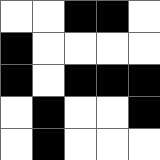[["white", "white", "black", "black", "white"], ["black", "white", "white", "white", "white"], ["black", "white", "black", "black", "black"], ["white", "black", "white", "white", "black"], ["white", "black", "white", "white", "white"]]